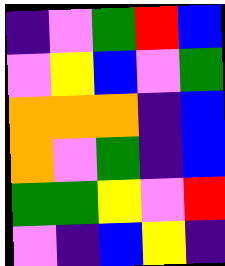[["indigo", "violet", "green", "red", "blue"], ["violet", "yellow", "blue", "violet", "green"], ["orange", "orange", "orange", "indigo", "blue"], ["orange", "violet", "green", "indigo", "blue"], ["green", "green", "yellow", "violet", "red"], ["violet", "indigo", "blue", "yellow", "indigo"]]